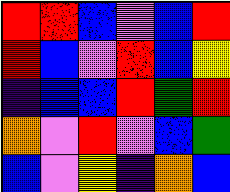[["red", "red", "blue", "violet", "blue", "red"], ["red", "blue", "violet", "red", "blue", "yellow"], ["indigo", "blue", "blue", "red", "green", "red"], ["orange", "violet", "red", "violet", "blue", "green"], ["blue", "violet", "yellow", "indigo", "orange", "blue"]]